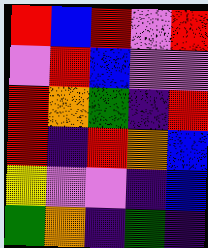[["red", "blue", "red", "violet", "red"], ["violet", "red", "blue", "violet", "violet"], ["red", "orange", "green", "indigo", "red"], ["red", "indigo", "red", "orange", "blue"], ["yellow", "violet", "violet", "indigo", "blue"], ["green", "orange", "indigo", "green", "indigo"]]